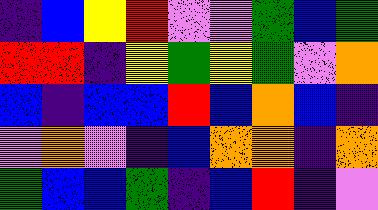[["indigo", "blue", "yellow", "red", "violet", "violet", "green", "blue", "green"], ["red", "red", "indigo", "yellow", "green", "yellow", "green", "violet", "orange"], ["blue", "indigo", "blue", "blue", "red", "blue", "orange", "blue", "indigo"], ["violet", "orange", "violet", "indigo", "blue", "orange", "orange", "indigo", "orange"], ["green", "blue", "blue", "green", "indigo", "blue", "red", "indigo", "violet"]]